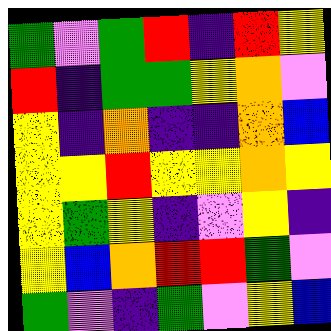[["green", "violet", "green", "red", "indigo", "red", "yellow"], ["red", "indigo", "green", "green", "yellow", "orange", "violet"], ["yellow", "indigo", "orange", "indigo", "indigo", "orange", "blue"], ["yellow", "yellow", "red", "yellow", "yellow", "orange", "yellow"], ["yellow", "green", "yellow", "indigo", "violet", "yellow", "indigo"], ["yellow", "blue", "orange", "red", "red", "green", "violet"], ["green", "violet", "indigo", "green", "violet", "yellow", "blue"]]